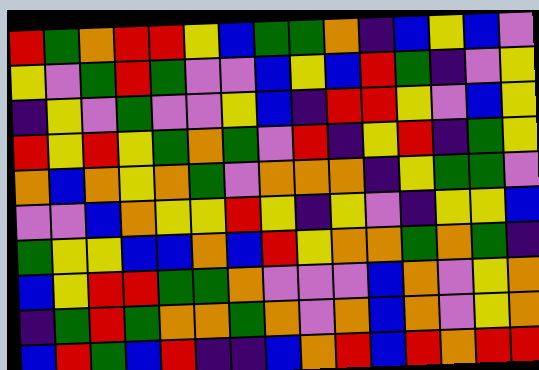[["red", "green", "orange", "red", "red", "yellow", "blue", "green", "green", "orange", "indigo", "blue", "yellow", "blue", "violet"], ["yellow", "violet", "green", "red", "green", "violet", "violet", "blue", "yellow", "blue", "red", "green", "indigo", "violet", "yellow"], ["indigo", "yellow", "violet", "green", "violet", "violet", "yellow", "blue", "indigo", "red", "red", "yellow", "violet", "blue", "yellow"], ["red", "yellow", "red", "yellow", "green", "orange", "green", "violet", "red", "indigo", "yellow", "red", "indigo", "green", "yellow"], ["orange", "blue", "orange", "yellow", "orange", "green", "violet", "orange", "orange", "orange", "indigo", "yellow", "green", "green", "violet"], ["violet", "violet", "blue", "orange", "yellow", "yellow", "red", "yellow", "indigo", "yellow", "violet", "indigo", "yellow", "yellow", "blue"], ["green", "yellow", "yellow", "blue", "blue", "orange", "blue", "red", "yellow", "orange", "orange", "green", "orange", "green", "indigo"], ["blue", "yellow", "red", "red", "green", "green", "orange", "violet", "violet", "violet", "blue", "orange", "violet", "yellow", "orange"], ["indigo", "green", "red", "green", "orange", "orange", "green", "orange", "violet", "orange", "blue", "orange", "violet", "yellow", "orange"], ["blue", "red", "green", "blue", "red", "indigo", "indigo", "blue", "orange", "red", "blue", "red", "orange", "red", "red"]]